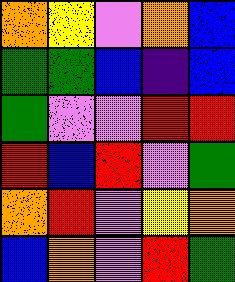[["orange", "yellow", "violet", "orange", "blue"], ["green", "green", "blue", "indigo", "blue"], ["green", "violet", "violet", "red", "red"], ["red", "blue", "red", "violet", "green"], ["orange", "red", "violet", "yellow", "orange"], ["blue", "orange", "violet", "red", "green"]]